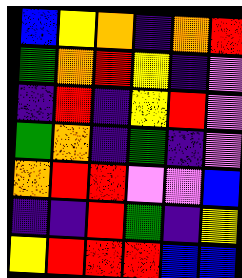[["blue", "yellow", "orange", "indigo", "orange", "red"], ["green", "orange", "red", "yellow", "indigo", "violet"], ["indigo", "red", "indigo", "yellow", "red", "violet"], ["green", "orange", "indigo", "green", "indigo", "violet"], ["orange", "red", "red", "violet", "violet", "blue"], ["indigo", "indigo", "red", "green", "indigo", "yellow"], ["yellow", "red", "red", "red", "blue", "blue"]]